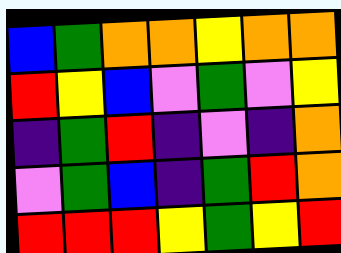[["blue", "green", "orange", "orange", "yellow", "orange", "orange"], ["red", "yellow", "blue", "violet", "green", "violet", "yellow"], ["indigo", "green", "red", "indigo", "violet", "indigo", "orange"], ["violet", "green", "blue", "indigo", "green", "red", "orange"], ["red", "red", "red", "yellow", "green", "yellow", "red"]]